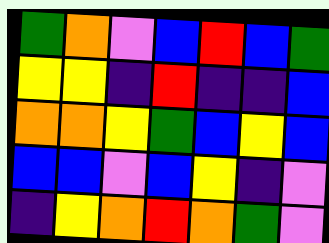[["green", "orange", "violet", "blue", "red", "blue", "green"], ["yellow", "yellow", "indigo", "red", "indigo", "indigo", "blue"], ["orange", "orange", "yellow", "green", "blue", "yellow", "blue"], ["blue", "blue", "violet", "blue", "yellow", "indigo", "violet"], ["indigo", "yellow", "orange", "red", "orange", "green", "violet"]]